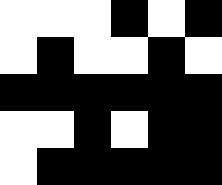[["white", "white", "white", "black", "white", "black"], ["white", "black", "white", "white", "black", "white"], ["black", "black", "black", "black", "black", "black"], ["white", "white", "black", "white", "black", "black"], ["white", "black", "black", "black", "black", "black"]]